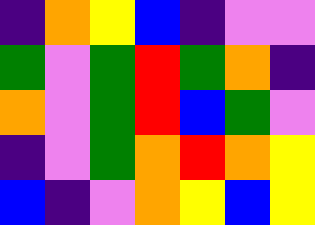[["indigo", "orange", "yellow", "blue", "indigo", "violet", "violet"], ["green", "violet", "green", "red", "green", "orange", "indigo"], ["orange", "violet", "green", "red", "blue", "green", "violet"], ["indigo", "violet", "green", "orange", "red", "orange", "yellow"], ["blue", "indigo", "violet", "orange", "yellow", "blue", "yellow"]]